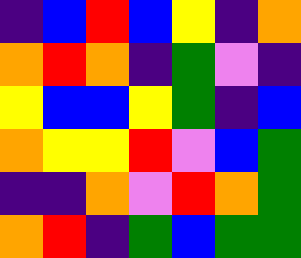[["indigo", "blue", "red", "blue", "yellow", "indigo", "orange"], ["orange", "red", "orange", "indigo", "green", "violet", "indigo"], ["yellow", "blue", "blue", "yellow", "green", "indigo", "blue"], ["orange", "yellow", "yellow", "red", "violet", "blue", "green"], ["indigo", "indigo", "orange", "violet", "red", "orange", "green"], ["orange", "red", "indigo", "green", "blue", "green", "green"]]